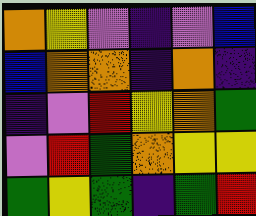[["orange", "yellow", "violet", "indigo", "violet", "blue"], ["blue", "orange", "orange", "indigo", "orange", "indigo"], ["indigo", "violet", "red", "yellow", "orange", "green"], ["violet", "red", "green", "orange", "yellow", "yellow"], ["green", "yellow", "green", "indigo", "green", "red"]]